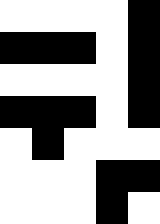[["white", "white", "white", "white", "black"], ["black", "black", "black", "white", "black"], ["white", "white", "white", "white", "black"], ["black", "black", "black", "white", "black"], ["white", "black", "white", "white", "white"], ["white", "white", "white", "black", "black"], ["white", "white", "white", "black", "white"]]